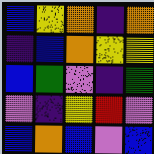[["blue", "yellow", "orange", "indigo", "orange"], ["indigo", "blue", "orange", "yellow", "yellow"], ["blue", "green", "violet", "indigo", "green"], ["violet", "indigo", "yellow", "red", "violet"], ["blue", "orange", "blue", "violet", "blue"]]